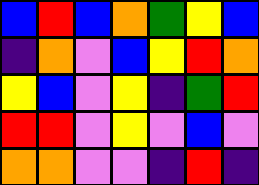[["blue", "red", "blue", "orange", "green", "yellow", "blue"], ["indigo", "orange", "violet", "blue", "yellow", "red", "orange"], ["yellow", "blue", "violet", "yellow", "indigo", "green", "red"], ["red", "red", "violet", "yellow", "violet", "blue", "violet"], ["orange", "orange", "violet", "violet", "indigo", "red", "indigo"]]